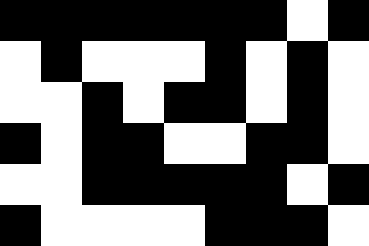[["black", "black", "black", "black", "black", "black", "black", "white", "black"], ["white", "black", "white", "white", "white", "black", "white", "black", "white"], ["white", "white", "black", "white", "black", "black", "white", "black", "white"], ["black", "white", "black", "black", "white", "white", "black", "black", "white"], ["white", "white", "black", "black", "black", "black", "black", "white", "black"], ["black", "white", "white", "white", "white", "black", "black", "black", "white"]]